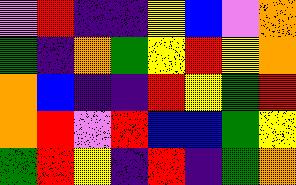[["violet", "red", "indigo", "indigo", "yellow", "blue", "violet", "orange"], ["green", "indigo", "orange", "green", "yellow", "red", "yellow", "orange"], ["orange", "blue", "indigo", "indigo", "red", "yellow", "green", "red"], ["orange", "red", "violet", "red", "blue", "blue", "green", "yellow"], ["green", "red", "yellow", "indigo", "red", "indigo", "green", "orange"]]